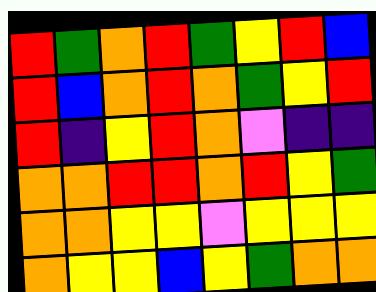[["red", "green", "orange", "red", "green", "yellow", "red", "blue"], ["red", "blue", "orange", "red", "orange", "green", "yellow", "red"], ["red", "indigo", "yellow", "red", "orange", "violet", "indigo", "indigo"], ["orange", "orange", "red", "red", "orange", "red", "yellow", "green"], ["orange", "orange", "yellow", "yellow", "violet", "yellow", "yellow", "yellow"], ["orange", "yellow", "yellow", "blue", "yellow", "green", "orange", "orange"]]